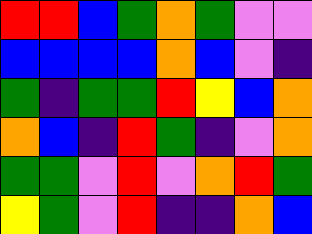[["red", "red", "blue", "green", "orange", "green", "violet", "violet"], ["blue", "blue", "blue", "blue", "orange", "blue", "violet", "indigo"], ["green", "indigo", "green", "green", "red", "yellow", "blue", "orange"], ["orange", "blue", "indigo", "red", "green", "indigo", "violet", "orange"], ["green", "green", "violet", "red", "violet", "orange", "red", "green"], ["yellow", "green", "violet", "red", "indigo", "indigo", "orange", "blue"]]